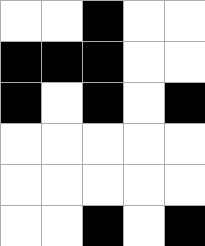[["white", "white", "black", "white", "white"], ["black", "black", "black", "white", "white"], ["black", "white", "black", "white", "black"], ["white", "white", "white", "white", "white"], ["white", "white", "white", "white", "white"], ["white", "white", "black", "white", "black"]]